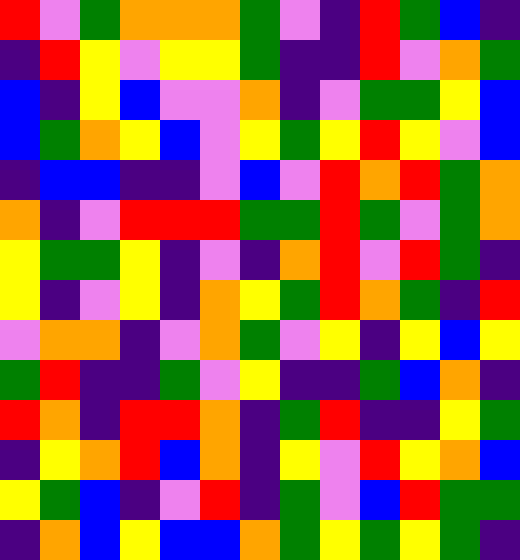[["red", "violet", "green", "orange", "orange", "orange", "green", "violet", "indigo", "red", "green", "blue", "indigo"], ["indigo", "red", "yellow", "violet", "yellow", "yellow", "green", "indigo", "indigo", "red", "violet", "orange", "green"], ["blue", "indigo", "yellow", "blue", "violet", "violet", "orange", "indigo", "violet", "green", "green", "yellow", "blue"], ["blue", "green", "orange", "yellow", "blue", "violet", "yellow", "green", "yellow", "red", "yellow", "violet", "blue"], ["indigo", "blue", "blue", "indigo", "indigo", "violet", "blue", "violet", "red", "orange", "red", "green", "orange"], ["orange", "indigo", "violet", "red", "red", "red", "green", "green", "red", "green", "violet", "green", "orange"], ["yellow", "green", "green", "yellow", "indigo", "violet", "indigo", "orange", "red", "violet", "red", "green", "indigo"], ["yellow", "indigo", "violet", "yellow", "indigo", "orange", "yellow", "green", "red", "orange", "green", "indigo", "red"], ["violet", "orange", "orange", "indigo", "violet", "orange", "green", "violet", "yellow", "indigo", "yellow", "blue", "yellow"], ["green", "red", "indigo", "indigo", "green", "violet", "yellow", "indigo", "indigo", "green", "blue", "orange", "indigo"], ["red", "orange", "indigo", "red", "red", "orange", "indigo", "green", "red", "indigo", "indigo", "yellow", "green"], ["indigo", "yellow", "orange", "red", "blue", "orange", "indigo", "yellow", "violet", "red", "yellow", "orange", "blue"], ["yellow", "green", "blue", "indigo", "violet", "red", "indigo", "green", "violet", "blue", "red", "green", "green"], ["indigo", "orange", "blue", "yellow", "blue", "blue", "orange", "green", "yellow", "green", "yellow", "green", "indigo"]]